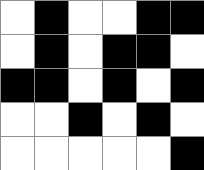[["white", "black", "white", "white", "black", "black"], ["white", "black", "white", "black", "black", "white"], ["black", "black", "white", "black", "white", "black"], ["white", "white", "black", "white", "black", "white"], ["white", "white", "white", "white", "white", "black"]]